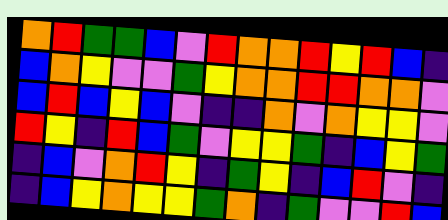[["orange", "red", "green", "green", "blue", "violet", "red", "orange", "orange", "red", "yellow", "red", "blue", "indigo"], ["blue", "orange", "yellow", "violet", "violet", "green", "yellow", "orange", "orange", "red", "red", "orange", "orange", "violet"], ["blue", "red", "blue", "yellow", "blue", "violet", "indigo", "indigo", "orange", "violet", "orange", "yellow", "yellow", "violet"], ["red", "yellow", "indigo", "red", "blue", "green", "violet", "yellow", "yellow", "green", "indigo", "blue", "yellow", "green"], ["indigo", "blue", "violet", "orange", "red", "yellow", "indigo", "green", "yellow", "indigo", "blue", "red", "violet", "indigo"], ["indigo", "blue", "yellow", "orange", "yellow", "yellow", "green", "orange", "indigo", "green", "violet", "violet", "red", "blue"]]